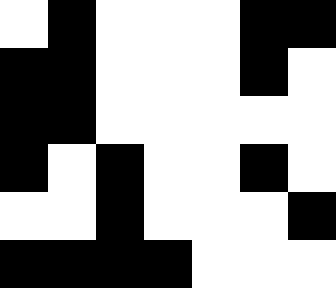[["white", "black", "white", "white", "white", "black", "black"], ["black", "black", "white", "white", "white", "black", "white"], ["black", "black", "white", "white", "white", "white", "white"], ["black", "white", "black", "white", "white", "black", "white"], ["white", "white", "black", "white", "white", "white", "black"], ["black", "black", "black", "black", "white", "white", "white"]]